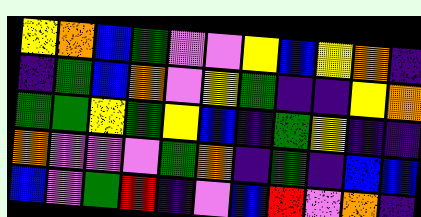[["yellow", "orange", "blue", "green", "violet", "violet", "yellow", "blue", "yellow", "orange", "indigo"], ["indigo", "green", "blue", "orange", "violet", "yellow", "green", "indigo", "indigo", "yellow", "orange"], ["green", "green", "yellow", "green", "yellow", "blue", "indigo", "green", "yellow", "indigo", "indigo"], ["orange", "violet", "violet", "violet", "green", "orange", "indigo", "green", "indigo", "blue", "blue"], ["blue", "violet", "green", "red", "indigo", "violet", "blue", "red", "violet", "orange", "indigo"]]